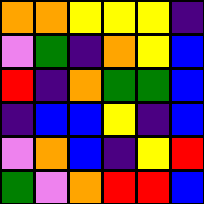[["orange", "orange", "yellow", "yellow", "yellow", "indigo"], ["violet", "green", "indigo", "orange", "yellow", "blue"], ["red", "indigo", "orange", "green", "green", "blue"], ["indigo", "blue", "blue", "yellow", "indigo", "blue"], ["violet", "orange", "blue", "indigo", "yellow", "red"], ["green", "violet", "orange", "red", "red", "blue"]]